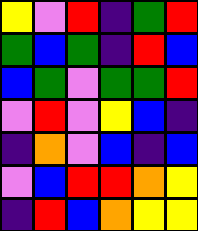[["yellow", "violet", "red", "indigo", "green", "red"], ["green", "blue", "green", "indigo", "red", "blue"], ["blue", "green", "violet", "green", "green", "red"], ["violet", "red", "violet", "yellow", "blue", "indigo"], ["indigo", "orange", "violet", "blue", "indigo", "blue"], ["violet", "blue", "red", "red", "orange", "yellow"], ["indigo", "red", "blue", "orange", "yellow", "yellow"]]